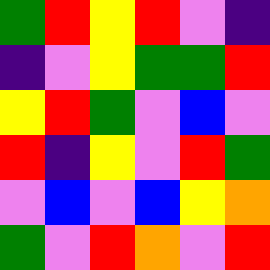[["green", "red", "yellow", "red", "violet", "indigo"], ["indigo", "violet", "yellow", "green", "green", "red"], ["yellow", "red", "green", "violet", "blue", "violet"], ["red", "indigo", "yellow", "violet", "red", "green"], ["violet", "blue", "violet", "blue", "yellow", "orange"], ["green", "violet", "red", "orange", "violet", "red"]]